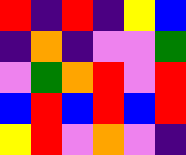[["red", "indigo", "red", "indigo", "yellow", "blue"], ["indigo", "orange", "indigo", "violet", "violet", "green"], ["violet", "green", "orange", "red", "violet", "red"], ["blue", "red", "blue", "red", "blue", "red"], ["yellow", "red", "violet", "orange", "violet", "indigo"]]